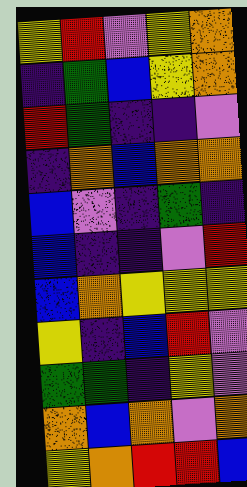[["yellow", "red", "violet", "yellow", "orange"], ["indigo", "green", "blue", "yellow", "orange"], ["red", "green", "indigo", "indigo", "violet"], ["indigo", "orange", "blue", "orange", "orange"], ["blue", "violet", "indigo", "green", "indigo"], ["blue", "indigo", "indigo", "violet", "red"], ["blue", "orange", "yellow", "yellow", "yellow"], ["yellow", "indigo", "blue", "red", "violet"], ["green", "green", "indigo", "yellow", "violet"], ["orange", "blue", "orange", "violet", "orange"], ["yellow", "orange", "red", "red", "blue"]]